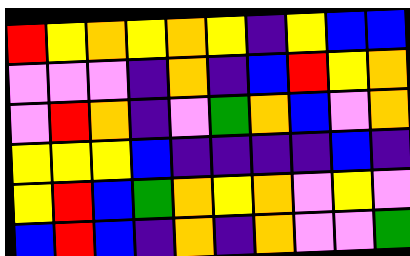[["red", "yellow", "orange", "yellow", "orange", "yellow", "indigo", "yellow", "blue", "blue"], ["violet", "violet", "violet", "indigo", "orange", "indigo", "blue", "red", "yellow", "orange"], ["violet", "red", "orange", "indigo", "violet", "green", "orange", "blue", "violet", "orange"], ["yellow", "yellow", "yellow", "blue", "indigo", "indigo", "indigo", "indigo", "blue", "indigo"], ["yellow", "red", "blue", "green", "orange", "yellow", "orange", "violet", "yellow", "violet"], ["blue", "red", "blue", "indigo", "orange", "indigo", "orange", "violet", "violet", "green"]]